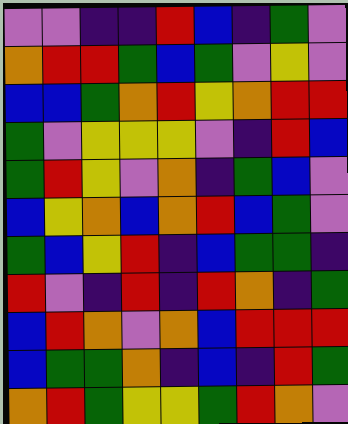[["violet", "violet", "indigo", "indigo", "red", "blue", "indigo", "green", "violet"], ["orange", "red", "red", "green", "blue", "green", "violet", "yellow", "violet"], ["blue", "blue", "green", "orange", "red", "yellow", "orange", "red", "red"], ["green", "violet", "yellow", "yellow", "yellow", "violet", "indigo", "red", "blue"], ["green", "red", "yellow", "violet", "orange", "indigo", "green", "blue", "violet"], ["blue", "yellow", "orange", "blue", "orange", "red", "blue", "green", "violet"], ["green", "blue", "yellow", "red", "indigo", "blue", "green", "green", "indigo"], ["red", "violet", "indigo", "red", "indigo", "red", "orange", "indigo", "green"], ["blue", "red", "orange", "violet", "orange", "blue", "red", "red", "red"], ["blue", "green", "green", "orange", "indigo", "blue", "indigo", "red", "green"], ["orange", "red", "green", "yellow", "yellow", "green", "red", "orange", "violet"]]